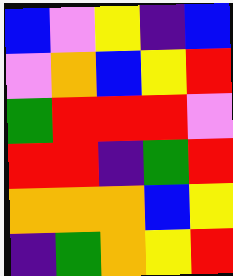[["blue", "violet", "yellow", "indigo", "blue"], ["violet", "orange", "blue", "yellow", "red"], ["green", "red", "red", "red", "violet"], ["red", "red", "indigo", "green", "red"], ["orange", "orange", "orange", "blue", "yellow"], ["indigo", "green", "orange", "yellow", "red"]]